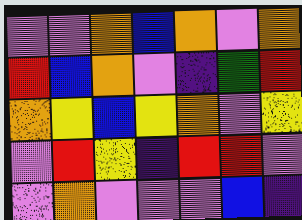[["violet", "violet", "orange", "blue", "orange", "violet", "orange"], ["red", "blue", "orange", "violet", "indigo", "green", "red"], ["orange", "yellow", "blue", "yellow", "orange", "violet", "yellow"], ["violet", "red", "yellow", "indigo", "red", "red", "violet"], ["violet", "orange", "violet", "violet", "violet", "blue", "indigo"]]